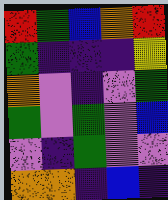[["red", "green", "blue", "orange", "red"], ["green", "indigo", "indigo", "indigo", "yellow"], ["orange", "violet", "indigo", "violet", "green"], ["green", "violet", "green", "violet", "blue"], ["violet", "indigo", "green", "violet", "violet"], ["orange", "orange", "indigo", "blue", "indigo"]]